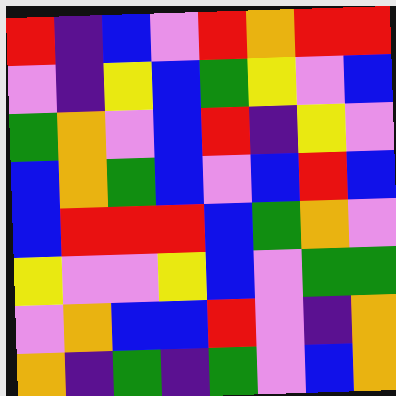[["red", "indigo", "blue", "violet", "red", "orange", "red", "red"], ["violet", "indigo", "yellow", "blue", "green", "yellow", "violet", "blue"], ["green", "orange", "violet", "blue", "red", "indigo", "yellow", "violet"], ["blue", "orange", "green", "blue", "violet", "blue", "red", "blue"], ["blue", "red", "red", "red", "blue", "green", "orange", "violet"], ["yellow", "violet", "violet", "yellow", "blue", "violet", "green", "green"], ["violet", "orange", "blue", "blue", "red", "violet", "indigo", "orange"], ["orange", "indigo", "green", "indigo", "green", "violet", "blue", "orange"]]